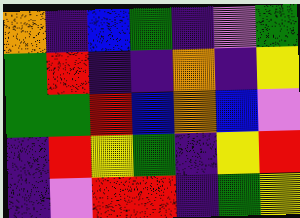[["orange", "indigo", "blue", "green", "indigo", "violet", "green"], ["green", "red", "indigo", "indigo", "orange", "indigo", "yellow"], ["green", "green", "red", "blue", "orange", "blue", "violet"], ["indigo", "red", "yellow", "green", "indigo", "yellow", "red"], ["indigo", "violet", "red", "red", "indigo", "green", "yellow"]]